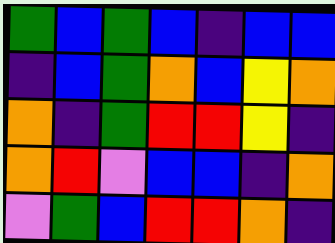[["green", "blue", "green", "blue", "indigo", "blue", "blue"], ["indigo", "blue", "green", "orange", "blue", "yellow", "orange"], ["orange", "indigo", "green", "red", "red", "yellow", "indigo"], ["orange", "red", "violet", "blue", "blue", "indigo", "orange"], ["violet", "green", "blue", "red", "red", "orange", "indigo"]]